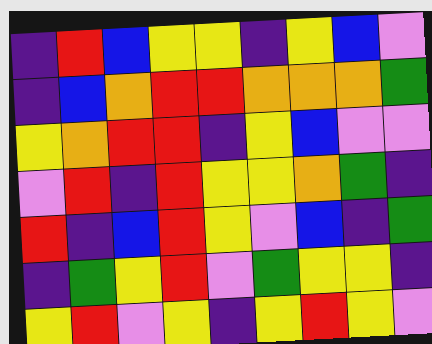[["indigo", "red", "blue", "yellow", "yellow", "indigo", "yellow", "blue", "violet"], ["indigo", "blue", "orange", "red", "red", "orange", "orange", "orange", "green"], ["yellow", "orange", "red", "red", "indigo", "yellow", "blue", "violet", "violet"], ["violet", "red", "indigo", "red", "yellow", "yellow", "orange", "green", "indigo"], ["red", "indigo", "blue", "red", "yellow", "violet", "blue", "indigo", "green"], ["indigo", "green", "yellow", "red", "violet", "green", "yellow", "yellow", "indigo"], ["yellow", "red", "violet", "yellow", "indigo", "yellow", "red", "yellow", "violet"]]